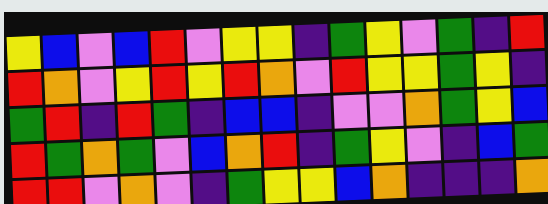[["yellow", "blue", "violet", "blue", "red", "violet", "yellow", "yellow", "indigo", "green", "yellow", "violet", "green", "indigo", "red"], ["red", "orange", "violet", "yellow", "red", "yellow", "red", "orange", "violet", "red", "yellow", "yellow", "green", "yellow", "indigo"], ["green", "red", "indigo", "red", "green", "indigo", "blue", "blue", "indigo", "violet", "violet", "orange", "green", "yellow", "blue"], ["red", "green", "orange", "green", "violet", "blue", "orange", "red", "indigo", "green", "yellow", "violet", "indigo", "blue", "green"], ["red", "red", "violet", "orange", "violet", "indigo", "green", "yellow", "yellow", "blue", "orange", "indigo", "indigo", "indigo", "orange"]]